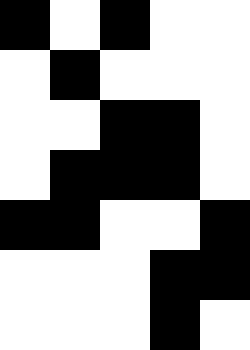[["black", "white", "black", "white", "white"], ["white", "black", "white", "white", "white"], ["white", "white", "black", "black", "white"], ["white", "black", "black", "black", "white"], ["black", "black", "white", "white", "black"], ["white", "white", "white", "black", "black"], ["white", "white", "white", "black", "white"]]